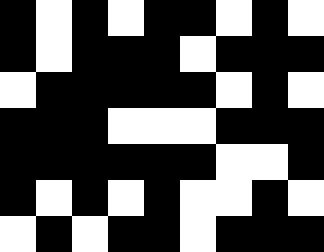[["black", "white", "black", "white", "black", "black", "white", "black", "white"], ["black", "white", "black", "black", "black", "white", "black", "black", "black"], ["white", "black", "black", "black", "black", "black", "white", "black", "white"], ["black", "black", "black", "white", "white", "white", "black", "black", "black"], ["black", "black", "black", "black", "black", "black", "white", "white", "black"], ["black", "white", "black", "white", "black", "white", "white", "black", "white"], ["white", "black", "white", "black", "black", "white", "black", "black", "black"]]